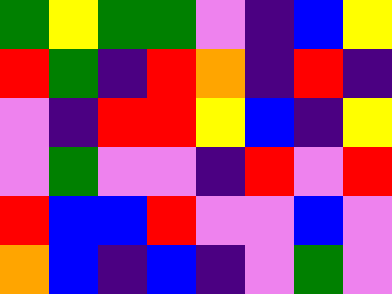[["green", "yellow", "green", "green", "violet", "indigo", "blue", "yellow"], ["red", "green", "indigo", "red", "orange", "indigo", "red", "indigo"], ["violet", "indigo", "red", "red", "yellow", "blue", "indigo", "yellow"], ["violet", "green", "violet", "violet", "indigo", "red", "violet", "red"], ["red", "blue", "blue", "red", "violet", "violet", "blue", "violet"], ["orange", "blue", "indigo", "blue", "indigo", "violet", "green", "violet"]]